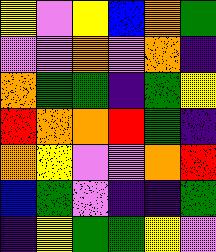[["yellow", "violet", "yellow", "blue", "orange", "green"], ["violet", "violet", "orange", "violet", "orange", "indigo"], ["orange", "green", "green", "indigo", "green", "yellow"], ["red", "orange", "orange", "red", "green", "indigo"], ["orange", "yellow", "violet", "violet", "orange", "red"], ["blue", "green", "violet", "indigo", "indigo", "green"], ["indigo", "yellow", "green", "green", "yellow", "violet"]]